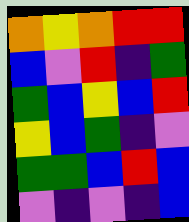[["orange", "yellow", "orange", "red", "red"], ["blue", "violet", "red", "indigo", "green"], ["green", "blue", "yellow", "blue", "red"], ["yellow", "blue", "green", "indigo", "violet"], ["green", "green", "blue", "red", "blue"], ["violet", "indigo", "violet", "indigo", "blue"]]